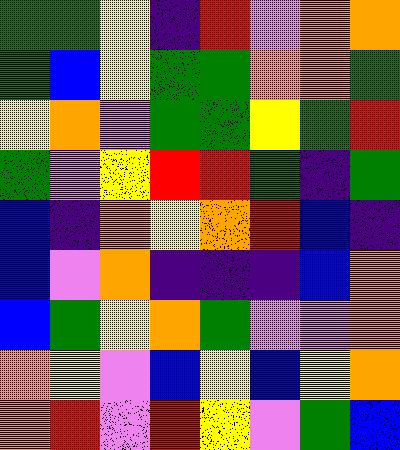[["green", "green", "yellow", "indigo", "red", "violet", "orange", "orange"], ["green", "blue", "yellow", "green", "green", "orange", "orange", "green"], ["yellow", "orange", "violet", "green", "green", "yellow", "green", "red"], ["green", "violet", "yellow", "red", "red", "green", "indigo", "green"], ["blue", "indigo", "orange", "yellow", "orange", "red", "blue", "indigo"], ["blue", "violet", "orange", "indigo", "indigo", "indigo", "blue", "orange"], ["blue", "green", "yellow", "orange", "green", "violet", "violet", "orange"], ["orange", "yellow", "violet", "blue", "yellow", "blue", "yellow", "orange"], ["orange", "red", "violet", "red", "yellow", "violet", "green", "blue"]]